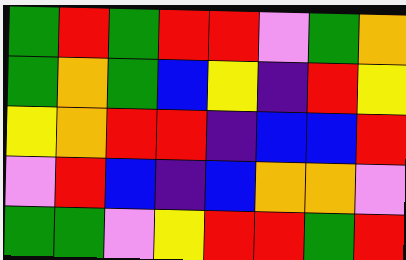[["green", "red", "green", "red", "red", "violet", "green", "orange"], ["green", "orange", "green", "blue", "yellow", "indigo", "red", "yellow"], ["yellow", "orange", "red", "red", "indigo", "blue", "blue", "red"], ["violet", "red", "blue", "indigo", "blue", "orange", "orange", "violet"], ["green", "green", "violet", "yellow", "red", "red", "green", "red"]]